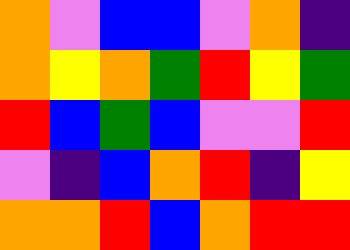[["orange", "violet", "blue", "blue", "violet", "orange", "indigo"], ["orange", "yellow", "orange", "green", "red", "yellow", "green"], ["red", "blue", "green", "blue", "violet", "violet", "red"], ["violet", "indigo", "blue", "orange", "red", "indigo", "yellow"], ["orange", "orange", "red", "blue", "orange", "red", "red"]]